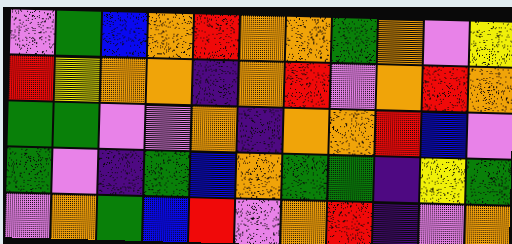[["violet", "green", "blue", "orange", "red", "orange", "orange", "green", "orange", "violet", "yellow"], ["red", "yellow", "orange", "orange", "indigo", "orange", "red", "violet", "orange", "red", "orange"], ["green", "green", "violet", "violet", "orange", "indigo", "orange", "orange", "red", "blue", "violet"], ["green", "violet", "indigo", "green", "blue", "orange", "green", "green", "indigo", "yellow", "green"], ["violet", "orange", "green", "blue", "red", "violet", "orange", "red", "indigo", "violet", "orange"]]